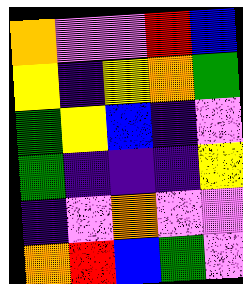[["orange", "violet", "violet", "red", "blue"], ["yellow", "indigo", "yellow", "orange", "green"], ["green", "yellow", "blue", "indigo", "violet"], ["green", "indigo", "indigo", "indigo", "yellow"], ["indigo", "violet", "orange", "violet", "violet"], ["orange", "red", "blue", "green", "violet"]]